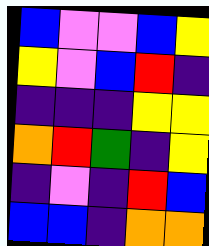[["blue", "violet", "violet", "blue", "yellow"], ["yellow", "violet", "blue", "red", "indigo"], ["indigo", "indigo", "indigo", "yellow", "yellow"], ["orange", "red", "green", "indigo", "yellow"], ["indigo", "violet", "indigo", "red", "blue"], ["blue", "blue", "indigo", "orange", "orange"]]